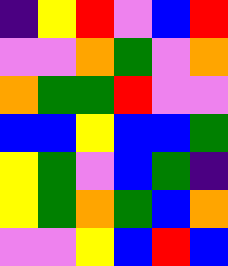[["indigo", "yellow", "red", "violet", "blue", "red"], ["violet", "violet", "orange", "green", "violet", "orange"], ["orange", "green", "green", "red", "violet", "violet"], ["blue", "blue", "yellow", "blue", "blue", "green"], ["yellow", "green", "violet", "blue", "green", "indigo"], ["yellow", "green", "orange", "green", "blue", "orange"], ["violet", "violet", "yellow", "blue", "red", "blue"]]